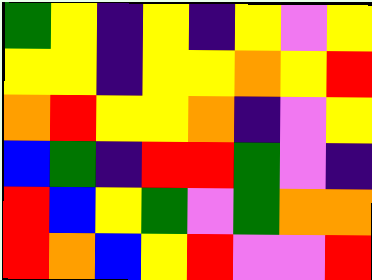[["green", "yellow", "indigo", "yellow", "indigo", "yellow", "violet", "yellow"], ["yellow", "yellow", "indigo", "yellow", "yellow", "orange", "yellow", "red"], ["orange", "red", "yellow", "yellow", "orange", "indigo", "violet", "yellow"], ["blue", "green", "indigo", "red", "red", "green", "violet", "indigo"], ["red", "blue", "yellow", "green", "violet", "green", "orange", "orange"], ["red", "orange", "blue", "yellow", "red", "violet", "violet", "red"]]